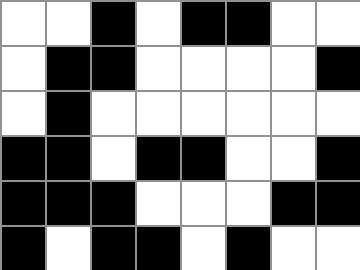[["white", "white", "black", "white", "black", "black", "white", "white"], ["white", "black", "black", "white", "white", "white", "white", "black"], ["white", "black", "white", "white", "white", "white", "white", "white"], ["black", "black", "white", "black", "black", "white", "white", "black"], ["black", "black", "black", "white", "white", "white", "black", "black"], ["black", "white", "black", "black", "white", "black", "white", "white"]]